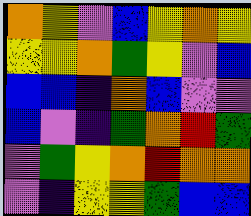[["orange", "yellow", "violet", "blue", "yellow", "orange", "yellow"], ["yellow", "yellow", "orange", "green", "yellow", "violet", "blue"], ["blue", "blue", "indigo", "orange", "blue", "violet", "violet"], ["blue", "violet", "indigo", "green", "orange", "red", "green"], ["violet", "green", "yellow", "orange", "red", "orange", "orange"], ["violet", "indigo", "yellow", "yellow", "green", "blue", "blue"]]